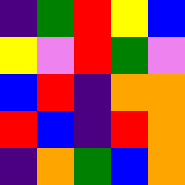[["indigo", "green", "red", "yellow", "blue"], ["yellow", "violet", "red", "green", "violet"], ["blue", "red", "indigo", "orange", "orange"], ["red", "blue", "indigo", "red", "orange"], ["indigo", "orange", "green", "blue", "orange"]]